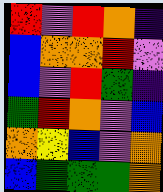[["red", "violet", "red", "orange", "indigo"], ["blue", "orange", "orange", "red", "violet"], ["blue", "violet", "red", "green", "indigo"], ["green", "red", "orange", "violet", "blue"], ["orange", "yellow", "blue", "violet", "orange"], ["blue", "green", "green", "green", "orange"]]